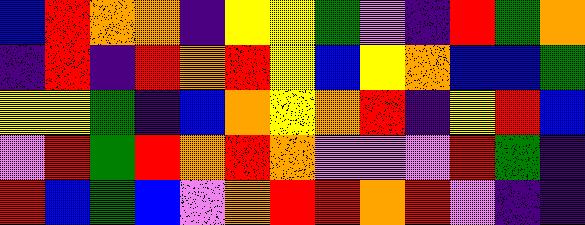[["blue", "red", "orange", "orange", "indigo", "yellow", "yellow", "green", "violet", "indigo", "red", "green", "orange"], ["indigo", "red", "indigo", "red", "orange", "red", "yellow", "blue", "yellow", "orange", "blue", "blue", "green"], ["yellow", "yellow", "green", "indigo", "blue", "orange", "yellow", "orange", "red", "indigo", "yellow", "red", "blue"], ["violet", "red", "green", "red", "orange", "red", "orange", "violet", "violet", "violet", "red", "green", "indigo"], ["red", "blue", "green", "blue", "violet", "orange", "red", "red", "orange", "red", "violet", "indigo", "indigo"]]